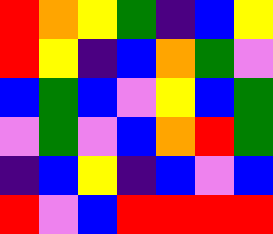[["red", "orange", "yellow", "green", "indigo", "blue", "yellow"], ["red", "yellow", "indigo", "blue", "orange", "green", "violet"], ["blue", "green", "blue", "violet", "yellow", "blue", "green"], ["violet", "green", "violet", "blue", "orange", "red", "green"], ["indigo", "blue", "yellow", "indigo", "blue", "violet", "blue"], ["red", "violet", "blue", "red", "red", "red", "red"]]